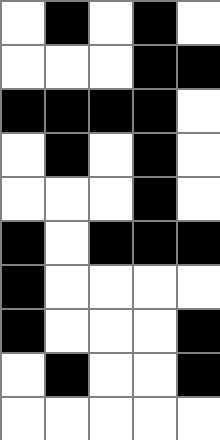[["white", "black", "white", "black", "white"], ["white", "white", "white", "black", "black"], ["black", "black", "black", "black", "white"], ["white", "black", "white", "black", "white"], ["white", "white", "white", "black", "white"], ["black", "white", "black", "black", "black"], ["black", "white", "white", "white", "white"], ["black", "white", "white", "white", "black"], ["white", "black", "white", "white", "black"], ["white", "white", "white", "white", "white"]]